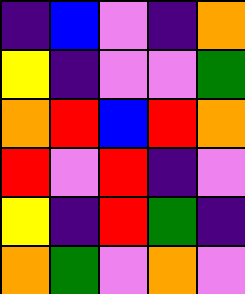[["indigo", "blue", "violet", "indigo", "orange"], ["yellow", "indigo", "violet", "violet", "green"], ["orange", "red", "blue", "red", "orange"], ["red", "violet", "red", "indigo", "violet"], ["yellow", "indigo", "red", "green", "indigo"], ["orange", "green", "violet", "orange", "violet"]]